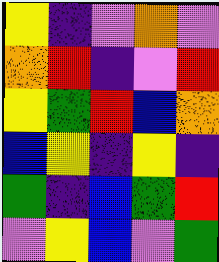[["yellow", "indigo", "violet", "orange", "violet"], ["orange", "red", "indigo", "violet", "red"], ["yellow", "green", "red", "blue", "orange"], ["blue", "yellow", "indigo", "yellow", "indigo"], ["green", "indigo", "blue", "green", "red"], ["violet", "yellow", "blue", "violet", "green"]]